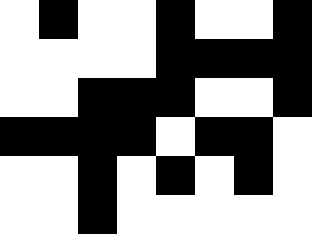[["white", "black", "white", "white", "black", "white", "white", "black"], ["white", "white", "white", "white", "black", "black", "black", "black"], ["white", "white", "black", "black", "black", "white", "white", "black"], ["black", "black", "black", "black", "white", "black", "black", "white"], ["white", "white", "black", "white", "black", "white", "black", "white"], ["white", "white", "black", "white", "white", "white", "white", "white"]]